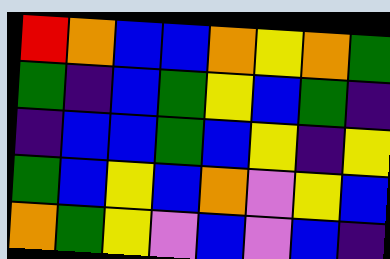[["red", "orange", "blue", "blue", "orange", "yellow", "orange", "green"], ["green", "indigo", "blue", "green", "yellow", "blue", "green", "indigo"], ["indigo", "blue", "blue", "green", "blue", "yellow", "indigo", "yellow"], ["green", "blue", "yellow", "blue", "orange", "violet", "yellow", "blue"], ["orange", "green", "yellow", "violet", "blue", "violet", "blue", "indigo"]]